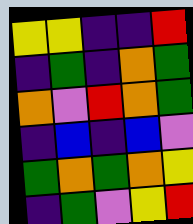[["yellow", "yellow", "indigo", "indigo", "red"], ["indigo", "green", "indigo", "orange", "green"], ["orange", "violet", "red", "orange", "green"], ["indigo", "blue", "indigo", "blue", "violet"], ["green", "orange", "green", "orange", "yellow"], ["indigo", "green", "violet", "yellow", "red"]]